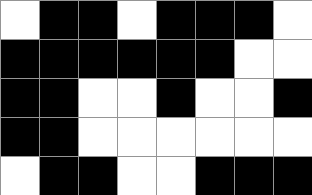[["white", "black", "black", "white", "black", "black", "black", "white"], ["black", "black", "black", "black", "black", "black", "white", "white"], ["black", "black", "white", "white", "black", "white", "white", "black"], ["black", "black", "white", "white", "white", "white", "white", "white"], ["white", "black", "black", "white", "white", "black", "black", "black"]]